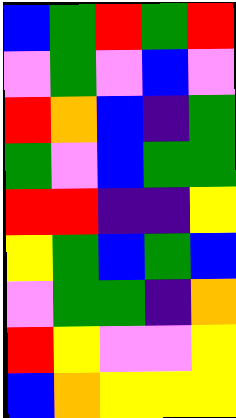[["blue", "green", "red", "green", "red"], ["violet", "green", "violet", "blue", "violet"], ["red", "orange", "blue", "indigo", "green"], ["green", "violet", "blue", "green", "green"], ["red", "red", "indigo", "indigo", "yellow"], ["yellow", "green", "blue", "green", "blue"], ["violet", "green", "green", "indigo", "orange"], ["red", "yellow", "violet", "violet", "yellow"], ["blue", "orange", "yellow", "yellow", "yellow"]]